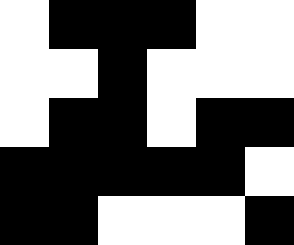[["white", "black", "black", "black", "white", "white"], ["white", "white", "black", "white", "white", "white"], ["white", "black", "black", "white", "black", "black"], ["black", "black", "black", "black", "black", "white"], ["black", "black", "white", "white", "white", "black"]]